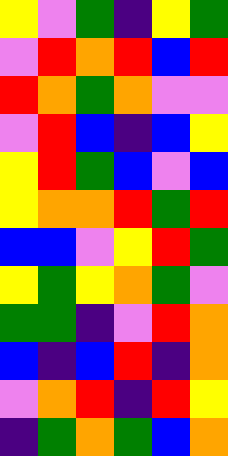[["yellow", "violet", "green", "indigo", "yellow", "green"], ["violet", "red", "orange", "red", "blue", "red"], ["red", "orange", "green", "orange", "violet", "violet"], ["violet", "red", "blue", "indigo", "blue", "yellow"], ["yellow", "red", "green", "blue", "violet", "blue"], ["yellow", "orange", "orange", "red", "green", "red"], ["blue", "blue", "violet", "yellow", "red", "green"], ["yellow", "green", "yellow", "orange", "green", "violet"], ["green", "green", "indigo", "violet", "red", "orange"], ["blue", "indigo", "blue", "red", "indigo", "orange"], ["violet", "orange", "red", "indigo", "red", "yellow"], ["indigo", "green", "orange", "green", "blue", "orange"]]